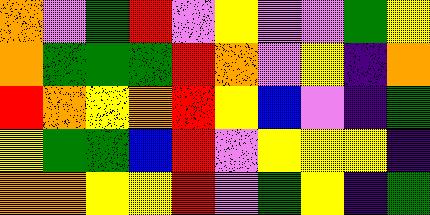[["orange", "violet", "green", "red", "violet", "yellow", "violet", "violet", "green", "yellow"], ["orange", "green", "green", "green", "red", "orange", "violet", "yellow", "indigo", "orange"], ["red", "orange", "yellow", "orange", "red", "yellow", "blue", "violet", "indigo", "green"], ["yellow", "green", "green", "blue", "red", "violet", "yellow", "yellow", "yellow", "indigo"], ["orange", "orange", "yellow", "yellow", "red", "violet", "green", "yellow", "indigo", "green"]]